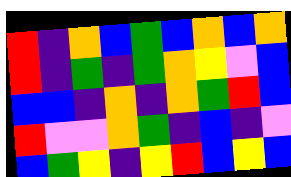[["red", "indigo", "orange", "blue", "green", "blue", "orange", "blue", "orange"], ["red", "indigo", "green", "indigo", "green", "orange", "yellow", "violet", "blue"], ["blue", "blue", "indigo", "orange", "indigo", "orange", "green", "red", "blue"], ["red", "violet", "violet", "orange", "green", "indigo", "blue", "indigo", "violet"], ["blue", "green", "yellow", "indigo", "yellow", "red", "blue", "yellow", "blue"]]